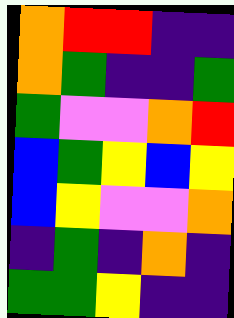[["orange", "red", "red", "indigo", "indigo"], ["orange", "green", "indigo", "indigo", "green"], ["green", "violet", "violet", "orange", "red"], ["blue", "green", "yellow", "blue", "yellow"], ["blue", "yellow", "violet", "violet", "orange"], ["indigo", "green", "indigo", "orange", "indigo"], ["green", "green", "yellow", "indigo", "indigo"]]